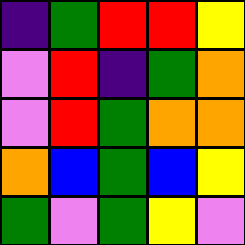[["indigo", "green", "red", "red", "yellow"], ["violet", "red", "indigo", "green", "orange"], ["violet", "red", "green", "orange", "orange"], ["orange", "blue", "green", "blue", "yellow"], ["green", "violet", "green", "yellow", "violet"]]